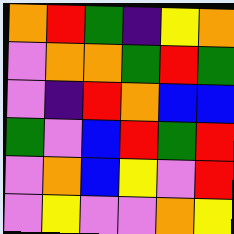[["orange", "red", "green", "indigo", "yellow", "orange"], ["violet", "orange", "orange", "green", "red", "green"], ["violet", "indigo", "red", "orange", "blue", "blue"], ["green", "violet", "blue", "red", "green", "red"], ["violet", "orange", "blue", "yellow", "violet", "red"], ["violet", "yellow", "violet", "violet", "orange", "yellow"]]